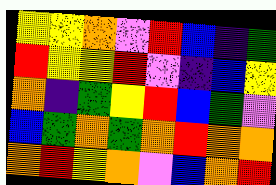[["yellow", "yellow", "orange", "violet", "red", "blue", "indigo", "green"], ["red", "yellow", "yellow", "red", "violet", "indigo", "blue", "yellow"], ["orange", "indigo", "green", "yellow", "red", "blue", "green", "violet"], ["blue", "green", "orange", "green", "orange", "red", "orange", "orange"], ["orange", "red", "yellow", "orange", "violet", "blue", "orange", "red"]]